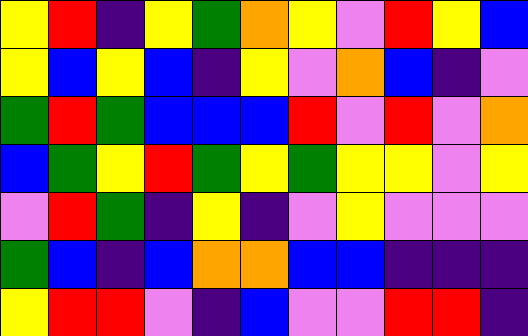[["yellow", "red", "indigo", "yellow", "green", "orange", "yellow", "violet", "red", "yellow", "blue"], ["yellow", "blue", "yellow", "blue", "indigo", "yellow", "violet", "orange", "blue", "indigo", "violet"], ["green", "red", "green", "blue", "blue", "blue", "red", "violet", "red", "violet", "orange"], ["blue", "green", "yellow", "red", "green", "yellow", "green", "yellow", "yellow", "violet", "yellow"], ["violet", "red", "green", "indigo", "yellow", "indigo", "violet", "yellow", "violet", "violet", "violet"], ["green", "blue", "indigo", "blue", "orange", "orange", "blue", "blue", "indigo", "indigo", "indigo"], ["yellow", "red", "red", "violet", "indigo", "blue", "violet", "violet", "red", "red", "indigo"]]